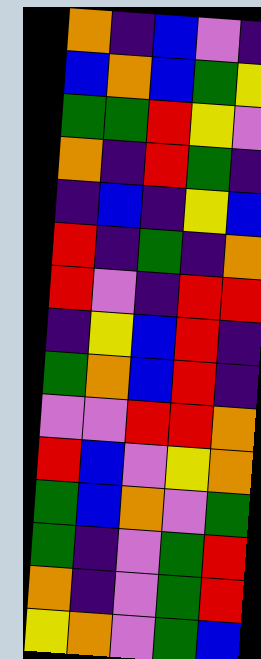[["orange", "indigo", "blue", "violet", "indigo"], ["blue", "orange", "blue", "green", "yellow"], ["green", "green", "red", "yellow", "violet"], ["orange", "indigo", "red", "green", "indigo"], ["indigo", "blue", "indigo", "yellow", "blue"], ["red", "indigo", "green", "indigo", "orange"], ["red", "violet", "indigo", "red", "red"], ["indigo", "yellow", "blue", "red", "indigo"], ["green", "orange", "blue", "red", "indigo"], ["violet", "violet", "red", "red", "orange"], ["red", "blue", "violet", "yellow", "orange"], ["green", "blue", "orange", "violet", "green"], ["green", "indigo", "violet", "green", "red"], ["orange", "indigo", "violet", "green", "red"], ["yellow", "orange", "violet", "green", "blue"]]